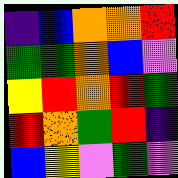[["indigo", "blue", "orange", "orange", "red"], ["green", "green", "orange", "blue", "violet"], ["yellow", "red", "orange", "red", "green"], ["red", "orange", "green", "red", "indigo"], ["blue", "yellow", "violet", "green", "violet"]]